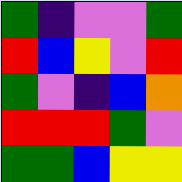[["green", "indigo", "violet", "violet", "green"], ["red", "blue", "yellow", "violet", "red"], ["green", "violet", "indigo", "blue", "orange"], ["red", "red", "red", "green", "violet"], ["green", "green", "blue", "yellow", "yellow"]]